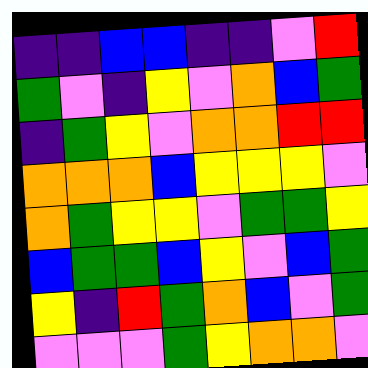[["indigo", "indigo", "blue", "blue", "indigo", "indigo", "violet", "red"], ["green", "violet", "indigo", "yellow", "violet", "orange", "blue", "green"], ["indigo", "green", "yellow", "violet", "orange", "orange", "red", "red"], ["orange", "orange", "orange", "blue", "yellow", "yellow", "yellow", "violet"], ["orange", "green", "yellow", "yellow", "violet", "green", "green", "yellow"], ["blue", "green", "green", "blue", "yellow", "violet", "blue", "green"], ["yellow", "indigo", "red", "green", "orange", "blue", "violet", "green"], ["violet", "violet", "violet", "green", "yellow", "orange", "orange", "violet"]]